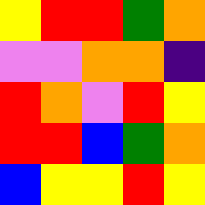[["yellow", "red", "red", "green", "orange"], ["violet", "violet", "orange", "orange", "indigo"], ["red", "orange", "violet", "red", "yellow"], ["red", "red", "blue", "green", "orange"], ["blue", "yellow", "yellow", "red", "yellow"]]